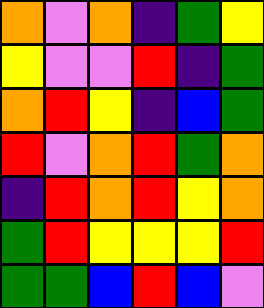[["orange", "violet", "orange", "indigo", "green", "yellow"], ["yellow", "violet", "violet", "red", "indigo", "green"], ["orange", "red", "yellow", "indigo", "blue", "green"], ["red", "violet", "orange", "red", "green", "orange"], ["indigo", "red", "orange", "red", "yellow", "orange"], ["green", "red", "yellow", "yellow", "yellow", "red"], ["green", "green", "blue", "red", "blue", "violet"]]